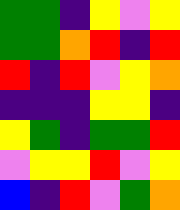[["green", "green", "indigo", "yellow", "violet", "yellow"], ["green", "green", "orange", "red", "indigo", "red"], ["red", "indigo", "red", "violet", "yellow", "orange"], ["indigo", "indigo", "indigo", "yellow", "yellow", "indigo"], ["yellow", "green", "indigo", "green", "green", "red"], ["violet", "yellow", "yellow", "red", "violet", "yellow"], ["blue", "indigo", "red", "violet", "green", "orange"]]